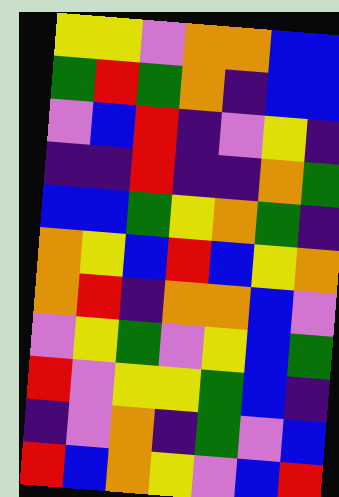[["yellow", "yellow", "violet", "orange", "orange", "blue", "blue"], ["green", "red", "green", "orange", "indigo", "blue", "blue"], ["violet", "blue", "red", "indigo", "violet", "yellow", "indigo"], ["indigo", "indigo", "red", "indigo", "indigo", "orange", "green"], ["blue", "blue", "green", "yellow", "orange", "green", "indigo"], ["orange", "yellow", "blue", "red", "blue", "yellow", "orange"], ["orange", "red", "indigo", "orange", "orange", "blue", "violet"], ["violet", "yellow", "green", "violet", "yellow", "blue", "green"], ["red", "violet", "yellow", "yellow", "green", "blue", "indigo"], ["indigo", "violet", "orange", "indigo", "green", "violet", "blue"], ["red", "blue", "orange", "yellow", "violet", "blue", "red"]]